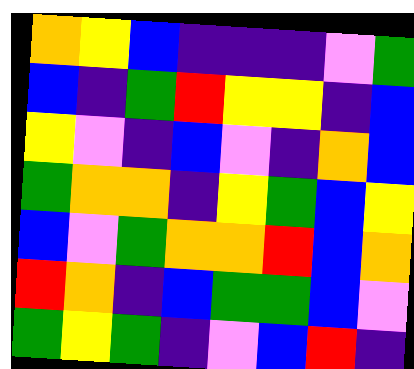[["orange", "yellow", "blue", "indigo", "indigo", "indigo", "violet", "green"], ["blue", "indigo", "green", "red", "yellow", "yellow", "indigo", "blue"], ["yellow", "violet", "indigo", "blue", "violet", "indigo", "orange", "blue"], ["green", "orange", "orange", "indigo", "yellow", "green", "blue", "yellow"], ["blue", "violet", "green", "orange", "orange", "red", "blue", "orange"], ["red", "orange", "indigo", "blue", "green", "green", "blue", "violet"], ["green", "yellow", "green", "indigo", "violet", "blue", "red", "indigo"]]